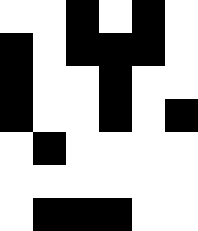[["white", "white", "black", "white", "black", "white"], ["black", "white", "black", "black", "black", "white"], ["black", "white", "white", "black", "white", "white"], ["black", "white", "white", "black", "white", "black"], ["white", "black", "white", "white", "white", "white"], ["white", "white", "white", "white", "white", "white"], ["white", "black", "black", "black", "white", "white"]]